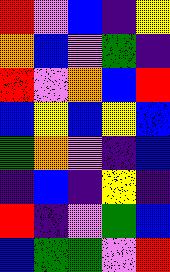[["red", "violet", "blue", "indigo", "yellow"], ["orange", "blue", "violet", "green", "indigo"], ["red", "violet", "orange", "blue", "red"], ["blue", "yellow", "blue", "yellow", "blue"], ["green", "orange", "violet", "indigo", "blue"], ["indigo", "blue", "indigo", "yellow", "indigo"], ["red", "indigo", "violet", "green", "blue"], ["blue", "green", "green", "violet", "red"]]